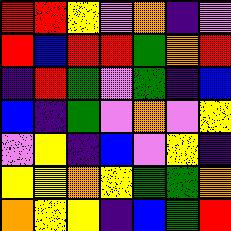[["red", "red", "yellow", "violet", "orange", "indigo", "violet"], ["red", "blue", "red", "red", "green", "orange", "red"], ["indigo", "red", "green", "violet", "green", "indigo", "blue"], ["blue", "indigo", "green", "violet", "orange", "violet", "yellow"], ["violet", "yellow", "indigo", "blue", "violet", "yellow", "indigo"], ["yellow", "yellow", "orange", "yellow", "green", "green", "orange"], ["orange", "yellow", "yellow", "indigo", "blue", "green", "red"]]